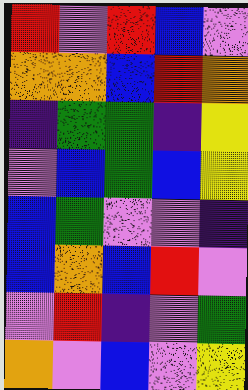[["red", "violet", "red", "blue", "violet"], ["orange", "orange", "blue", "red", "orange"], ["indigo", "green", "green", "indigo", "yellow"], ["violet", "blue", "green", "blue", "yellow"], ["blue", "green", "violet", "violet", "indigo"], ["blue", "orange", "blue", "red", "violet"], ["violet", "red", "indigo", "violet", "green"], ["orange", "violet", "blue", "violet", "yellow"]]